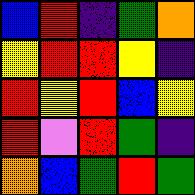[["blue", "red", "indigo", "green", "orange"], ["yellow", "red", "red", "yellow", "indigo"], ["red", "yellow", "red", "blue", "yellow"], ["red", "violet", "red", "green", "indigo"], ["orange", "blue", "green", "red", "green"]]